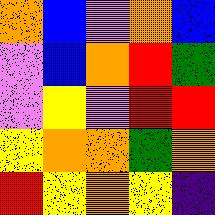[["orange", "blue", "violet", "orange", "blue"], ["violet", "blue", "orange", "red", "green"], ["violet", "yellow", "violet", "red", "red"], ["yellow", "orange", "orange", "green", "orange"], ["red", "yellow", "orange", "yellow", "indigo"]]